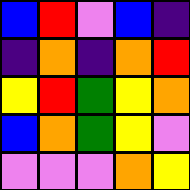[["blue", "red", "violet", "blue", "indigo"], ["indigo", "orange", "indigo", "orange", "red"], ["yellow", "red", "green", "yellow", "orange"], ["blue", "orange", "green", "yellow", "violet"], ["violet", "violet", "violet", "orange", "yellow"]]